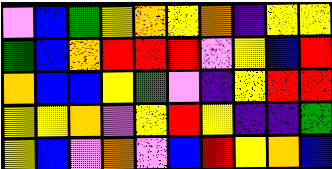[["violet", "blue", "green", "yellow", "orange", "yellow", "orange", "indigo", "yellow", "yellow"], ["green", "blue", "orange", "red", "red", "red", "violet", "yellow", "blue", "red"], ["orange", "blue", "blue", "yellow", "green", "violet", "indigo", "yellow", "red", "red"], ["yellow", "yellow", "orange", "violet", "yellow", "red", "yellow", "indigo", "indigo", "green"], ["yellow", "blue", "violet", "orange", "violet", "blue", "red", "yellow", "orange", "blue"]]